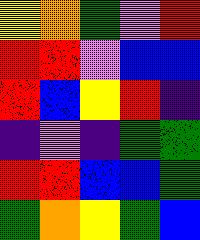[["yellow", "orange", "green", "violet", "red"], ["red", "red", "violet", "blue", "blue"], ["red", "blue", "yellow", "red", "indigo"], ["indigo", "violet", "indigo", "green", "green"], ["red", "red", "blue", "blue", "green"], ["green", "orange", "yellow", "green", "blue"]]